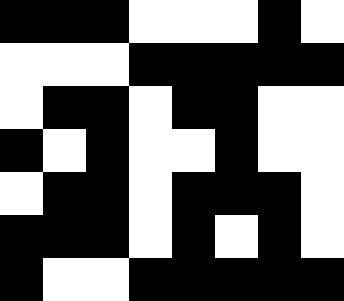[["black", "black", "black", "white", "white", "white", "black", "white"], ["white", "white", "white", "black", "black", "black", "black", "black"], ["white", "black", "black", "white", "black", "black", "white", "white"], ["black", "white", "black", "white", "white", "black", "white", "white"], ["white", "black", "black", "white", "black", "black", "black", "white"], ["black", "black", "black", "white", "black", "white", "black", "white"], ["black", "white", "white", "black", "black", "black", "black", "black"]]